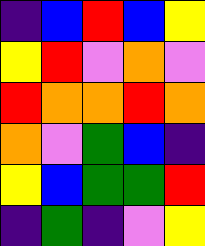[["indigo", "blue", "red", "blue", "yellow"], ["yellow", "red", "violet", "orange", "violet"], ["red", "orange", "orange", "red", "orange"], ["orange", "violet", "green", "blue", "indigo"], ["yellow", "blue", "green", "green", "red"], ["indigo", "green", "indigo", "violet", "yellow"]]